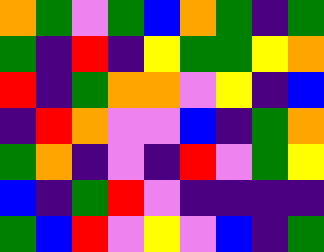[["orange", "green", "violet", "green", "blue", "orange", "green", "indigo", "green"], ["green", "indigo", "red", "indigo", "yellow", "green", "green", "yellow", "orange"], ["red", "indigo", "green", "orange", "orange", "violet", "yellow", "indigo", "blue"], ["indigo", "red", "orange", "violet", "violet", "blue", "indigo", "green", "orange"], ["green", "orange", "indigo", "violet", "indigo", "red", "violet", "green", "yellow"], ["blue", "indigo", "green", "red", "violet", "indigo", "indigo", "indigo", "indigo"], ["green", "blue", "red", "violet", "yellow", "violet", "blue", "indigo", "green"]]